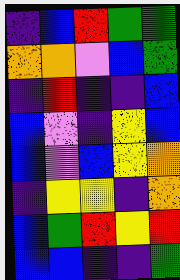[["indigo", "blue", "red", "green", "green"], ["orange", "orange", "violet", "blue", "green"], ["indigo", "red", "indigo", "indigo", "blue"], ["blue", "violet", "indigo", "yellow", "blue"], ["blue", "violet", "blue", "yellow", "orange"], ["indigo", "yellow", "yellow", "indigo", "orange"], ["blue", "green", "red", "yellow", "red"], ["blue", "blue", "indigo", "indigo", "green"]]